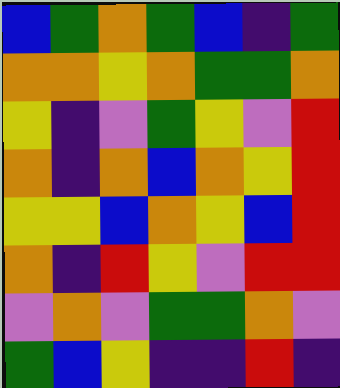[["blue", "green", "orange", "green", "blue", "indigo", "green"], ["orange", "orange", "yellow", "orange", "green", "green", "orange"], ["yellow", "indigo", "violet", "green", "yellow", "violet", "red"], ["orange", "indigo", "orange", "blue", "orange", "yellow", "red"], ["yellow", "yellow", "blue", "orange", "yellow", "blue", "red"], ["orange", "indigo", "red", "yellow", "violet", "red", "red"], ["violet", "orange", "violet", "green", "green", "orange", "violet"], ["green", "blue", "yellow", "indigo", "indigo", "red", "indigo"]]